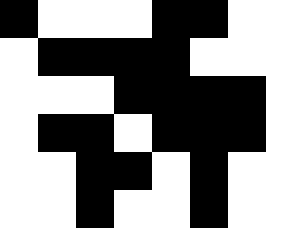[["black", "white", "white", "white", "black", "black", "white", "white"], ["white", "black", "black", "black", "black", "white", "white", "white"], ["white", "white", "white", "black", "black", "black", "black", "white"], ["white", "black", "black", "white", "black", "black", "black", "white"], ["white", "white", "black", "black", "white", "black", "white", "white"], ["white", "white", "black", "white", "white", "black", "white", "white"]]